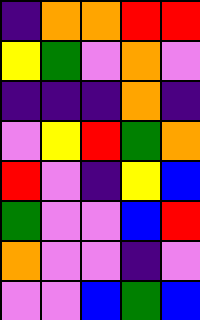[["indigo", "orange", "orange", "red", "red"], ["yellow", "green", "violet", "orange", "violet"], ["indigo", "indigo", "indigo", "orange", "indigo"], ["violet", "yellow", "red", "green", "orange"], ["red", "violet", "indigo", "yellow", "blue"], ["green", "violet", "violet", "blue", "red"], ["orange", "violet", "violet", "indigo", "violet"], ["violet", "violet", "blue", "green", "blue"]]